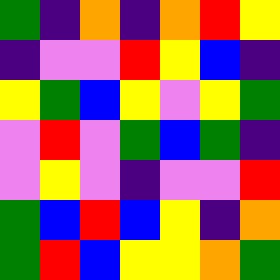[["green", "indigo", "orange", "indigo", "orange", "red", "yellow"], ["indigo", "violet", "violet", "red", "yellow", "blue", "indigo"], ["yellow", "green", "blue", "yellow", "violet", "yellow", "green"], ["violet", "red", "violet", "green", "blue", "green", "indigo"], ["violet", "yellow", "violet", "indigo", "violet", "violet", "red"], ["green", "blue", "red", "blue", "yellow", "indigo", "orange"], ["green", "red", "blue", "yellow", "yellow", "orange", "green"]]